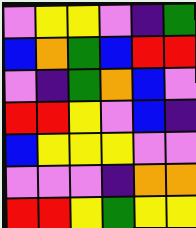[["violet", "yellow", "yellow", "violet", "indigo", "green"], ["blue", "orange", "green", "blue", "red", "red"], ["violet", "indigo", "green", "orange", "blue", "violet"], ["red", "red", "yellow", "violet", "blue", "indigo"], ["blue", "yellow", "yellow", "yellow", "violet", "violet"], ["violet", "violet", "violet", "indigo", "orange", "orange"], ["red", "red", "yellow", "green", "yellow", "yellow"]]